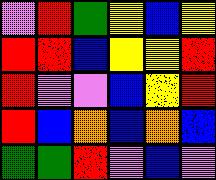[["violet", "red", "green", "yellow", "blue", "yellow"], ["red", "red", "blue", "yellow", "yellow", "red"], ["red", "violet", "violet", "blue", "yellow", "red"], ["red", "blue", "orange", "blue", "orange", "blue"], ["green", "green", "red", "violet", "blue", "violet"]]